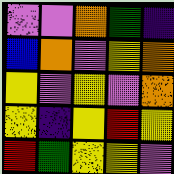[["violet", "violet", "orange", "green", "indigo"], ["blue", "orange", "violet", "yellow", "orange"], ["yellow", "violet", "yellow", "violet", "orange"], ["yellow", "indigo", "yellow", "red", "yellow"], ["red", "green", "yellow", "yellow", "violet"]]